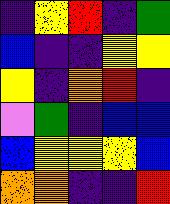[["indigo", "yellow", "red", "indigo", "green"], ["blue", "indigo", "indigo", "yellow", "yellow"], ["yellow", "indigo", "orange", "red", "indigo"], ["violet", "green", "indigo", "blue", "blue"], ["blue", "yellow", "yellow", "yellow", "blue"], ["orange", "orange", "indigo", "indigo", "red"]]